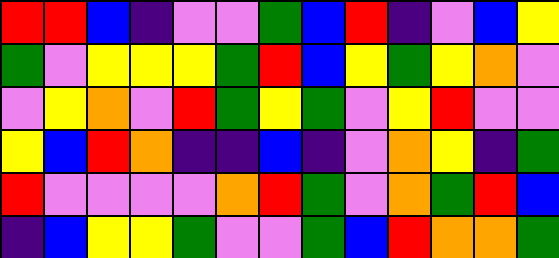[["red", "red", "blue", "indigo", "violet", "violet", "green", "blue", "red", "indigo", "violet", "blue", "yellow"], ["green", "violet", "yellow", "yellow", "yellow", "green", "red", "blue", "yellow", "green", "yellow", "orange", "violet"], ["violet", "yellow", "orange", "violet", "red", "green", "yellow", "green", "violet", "yellow", "red", "violet", "violet"], ["yellow", "blue", "red", "orange", "indigo", "indigo", "blue", "indigo", "violet", "orange", "yellow", "indigo", "green"], ["red", "violet", "violet", "violet", "violet", "orange", "red", "green", "violet", "orange", "green", "red", "blue"], ["indigo", "blue", "yellow", "yellow", "green", "violet", "violet", "green", "blue", "red", "orange", "orange", "green"]]